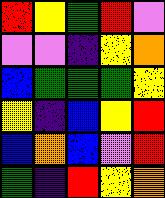[["red", "yellow", "green", "red", "violet"], ["violet", "violet", "indigo", "yellow", "orange"], ["blue", "green", "green", "green", "yellow"], ["yellow", "indigo", "blue", "yellow", "red"], ["blue", "orange", "blue", "violet", "red"], ["green", "indigo", "red", "yellow", "orange"]]